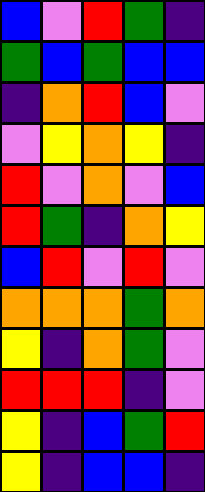[["blue", "violet", "red", "green", "indigo"], ["green", "blue", "green", "blue", "blue"], ["indigo", "orange", "red", "blue", "violet"], ["violet", "yellow", "orange", "yellow", "indigo"], ["red", "violet", "orange", "violet", "blue"], ["red", "green", "indigo", "orange", "yellow"], ["blue", "red", "violet", "red", "violet"], ["orange", "orange", "orange", "green", "orange"], ["yellow", "indigo", "orange", "green", "violet"], ["red", "red", "red", "indigo", "violet"], ["yellow", "indigo", "blue", "green", "red"], ["yellow", "indigo", "blue", "blue", "indigo"]]